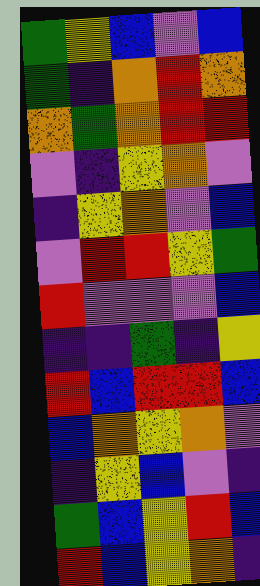[["green", "yellow", "blue", "violet", "blue"], ["green", "indigo", "orange", "red", "orange"], ["orange", "green", "orange", "red", "red"], ["violet", "indigo", "yellow", "orange", "violet"], ["indigo", "yellow", "orange", "violet", "blue"], ["violet", "red", "red", "yellow", "green"], ["red", "violet", "violet", "violet", "blue"], ["indigo", "indigo", "green", "indigo", "yellow"], ["red", "blue", "red", "red", "blue"], ["blue", "orange", "yellow", "orange", "violet"], ["indigo", "yellow", "blue", "violet", "indigo"], ["green", "blue", "yellow", "red", "blue"], ["red", "blue", "yellow", "orange", "indigo"]]